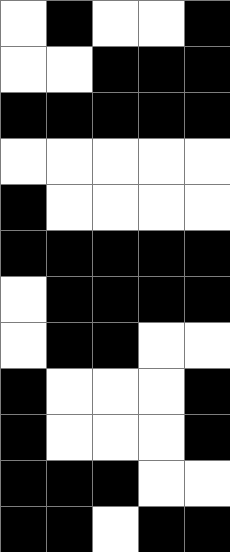[["white", "black", "white", "white", "black"], ["white", "white", "black", "black", "black"], ["black", "black", "black", "black", "black"], ["white", "white", "white", "white", "white"], ["black", "white", "white", "white", "white"], ["black", "black", "black", "black", "black"], ["white", "black", "black", "black", "black"], ["white", "black", "black", "white", "white"], ["black", "white", "white", "white", "black"], ["black", "white", "white", "white", "black"], ["black", "black", "black", "white", "white"], ["black", "black", "white", "black", "black"]]